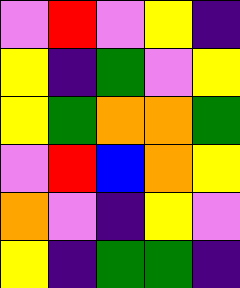[["violet", "red", "violet", "yellow", "indigo"], ["yellow", "indigo", "green", "violet", "yellow"], ["yellow", "green", "orange", "orange", "green"], ["violet", "red", "blue", "orange", "yellow"], ["orange", "violet", "indigo", "yellow", "violet"], ["yellow", "indigo", "green", "green", "indigo"]]